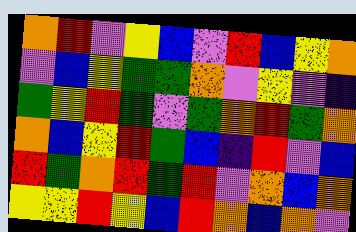[["orange", "red", "violet", "yellow", "blue", "violet", "red", "blue", "yellow", "orange"], ["violet", "blue", "yellow", "green", "green", "orange", "violet", "yellow", "violet", "indigo"], ["green", "yellow", "red", "green", "violet", "green", "orange", "red", "green", "orange"], ["orange", "blue", "yellow", "red", "green", "blue", "indigo", "red", "violet", "blue"], ["red", "green", "orange", "red", "green", "red", "violet", "orange", "blue", "orange"], ["yellow", "yellow", "red", "yellow", "blue", "red", "orange", "blue", "orange", "violet"]]